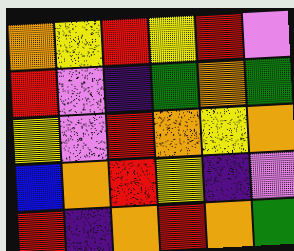[["orange", "yellow", "red", "yellow", "red", "violet"], ["red", "violet", "indigo", "green", "orange", "green"], ["yellow", "violet", "red", "orange", "yellow", "orange"], ["blue", "orange", "red", "yellow", "indigo", "violet"], ["red", "indigo", "orange", "red", "orange", "green"]]